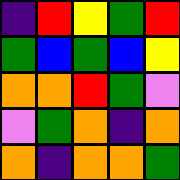[["indigo", "red", "yellow", "green", "red"], ["green", "blue", "green", "blue", "yellow"], ["orange", "orange", "red", "green", "violet"], ["violet", "green", "orange", "indigo", "orange"], ["orange", "indigo", "orange", "orange", "green"]]